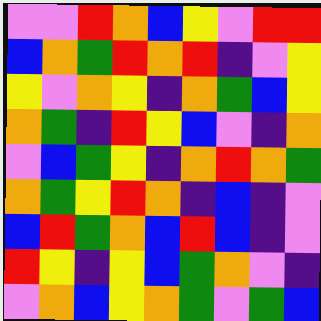[["violet", "violet", "red", "orange", "blue", "yellow", "violet", "red", "red"], ["blue", "orange", "green", "red", "orange", "red", "indigo", "violet", "yellow"], ["yellow", "violet", "orange", "yellow", "indigo", "orange", "green", "blue", "yellow"], ["orange", "green", "indigo", "red", "yellow", "blue", "violet", "indigo", "orange"], ["violet", "blue", "green", "yellow", "indigo", "orange", "red", "orange", "green"], ["orange", "green", "yellow", "red", "orange", "indigo", "blue", "indigo", "violet"], ["blue", "red", "green", "orange", "blue", "red", "blue", "indigo", "violet"], ["red", "yellow", "indigo", "yellow", "blue", "green", "orange", "violet", "indigo"], ["violet", "orange", "blue", "yellow", "orange", "green", "violet", "green", "blue"]]